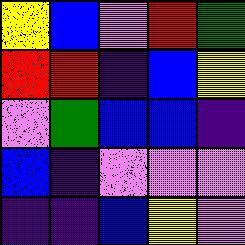[["yellow", "blue", "violet", "red", "green"], ["red", "red", "indigo", "blue", "yellow"], ["violet", "green", "blue", "blue", "indigo"], ["blue", "indigo", "violet", "violet", "violet"], ["indigo", "indigo", "blue", "yellow", "violet"]]